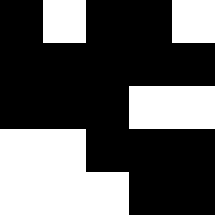[["black", "white", "black", "black", "white"], ["black", "black", "black", "black", "black"], ["black", "black", "black", "white", "white"], ["white", "white", "black", "black", "black"], ["white", "white", "white", "black", "black"]]